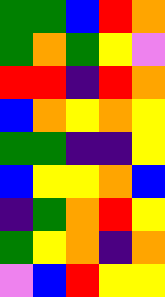[["green", "green", "blue", "red", "orange"], ["green", "orange", "green", "yellow", "violet"], ["red", "red", "indigo", "red", "orange"], ["blue", "orange", "yellow", "orange", "yellow"], ["green", "green", "indigo", "indigo", "yellow"], ["blue", "yellow", "yellow", "orange", "blue"], ["indigo", "green", "orange", "red", "yellow"], ["green", "yellow", "orange", "indigo", "orange"], ["violet", "blue", "red", "yellow", "yellow"]]